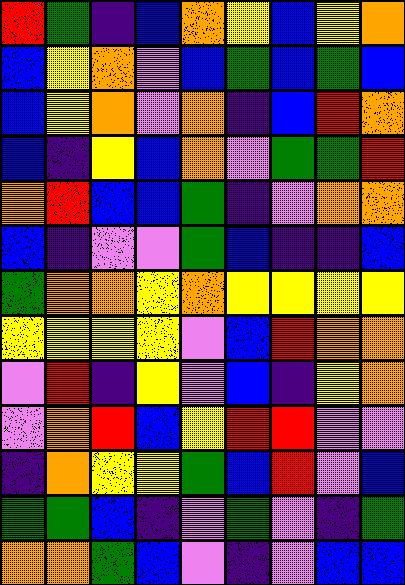[["red", "green", "indigo", "blue", "orange", "yellow", "blue", "yellow", "orange"], ["blue", "yellow", "orange", "violet", "blue", "green", "blue", "green", "blue"], ["blue", "yellow", "orange", "violet", "orange", "indigo", "blue", "red", "orange"], ["blue", "indigo", "yellow", "blue", "orange", "violet", "green", "green", "red"], ["orange", "red", "blue", "blue", "green", "indigo", "violet", "orange", "orange"], ["blue", "indigo", "violet", "violet", "green", "blue", "indigo", "indigo", "blue"], ["green", "orange", "orange", "yellow", "orange", "yellow", "yellow", "yellow", "yellow"], ["yellow", "yellow", "yellow", "yellow", "violet", "blue", "red", "orange", "orange"], ["violet", "red", "indigo", "yellow", "violet", "blue", "indigo", "yellow", "orange"], ["violet", "orange", "red", "blue", "yellow", "red", "red", "violet", "violet"], ["indigo", "orange", "yellow", "yellow", "green", "blue", "red", "violet", "blue"], ["green", "green", "blue", "indigo", "violet", "green", "violet", "indigo", "green"], ["orange", "orange", "green", "blue", "violet", "indigo", "violet", "blue", "blue"]]